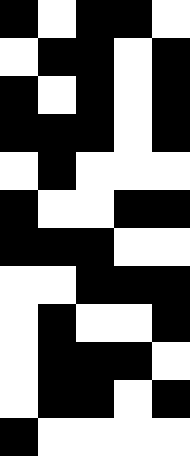[["black", "white", "black", "black", "white"], ["white", "black", "black", "white", "black"], ["black", "white", "black", "white", "black"], ["black", "black", "black", "white", "black"], ["white", "black", "white", "white", "white"], ["black", "white", "white", "black", "black"], ["black", "black", "black", "white", "white"], ["white", "white", "black", "black", "black"], ["white", "black", "white", "white", "black"], ["white", "black", "black", "black", "white"], ["white", "black", "black", "white", "black"], ["black", "white", "white", "white", "white"]]